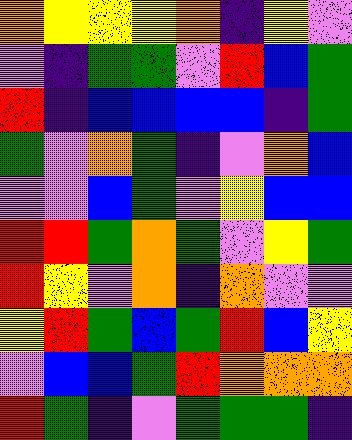[["orange", "yellow", "yellow", "yellow", "orange", "indigo", "yellow", "violet"], ["violet", "indigo", "green", "green", "violet", "red", "blue", "green"], ["red", "indigo", "blue", "blue", "blue", "blue", "indigo", "green"], ["green", "violet", "orange", "green", "indigo", "violet", "orange", "blue"], ["violet", "violet", "blue", "green", "violet", "yellow", "blue", "blue"], ["red", "red", "green", "orange", "green", "violet", "yellow", "green"], ["red", "yellow", "violet", "orange", "indigo", "orange", "violet", "violet"], ["yellow", "red", "green", "blue", "green", "red", "blue", "yellow"], ["violet", "blue", "blue", "green", "red", "orange", "orange", "orange"], ["red", "green", "indigo", "violet", "green", "green", "green", "indigo"]]